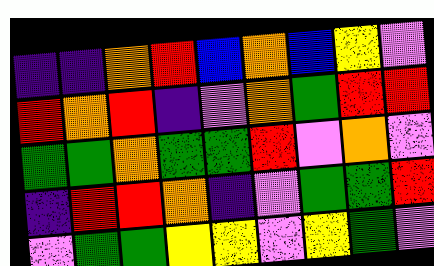[["indigo", "indigo", "orange", "red", "blue", "orange", "blue", "yellow", "violet"], ["red", "orange", "red", "indigo", "violet", "orange", "green", "red", "red"], ["green", "green", "orange", "green", "green", "red", "violet", "orange", "violet"], ["indigo", "red", "red", "orange", "indigo", "violet", "green", "green", "red"], ["violet", "green", "green", "yellow", "yellow", "violet", "yellow", "green", "violet"]]